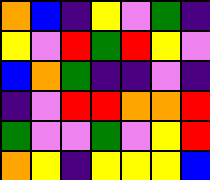[["orange", "blue", "indigo", "yellow", "violet", "green", "indigo"], ["yellow", "violet", "red", "green", "red", "yellow", "violet"], ["blue", "orange", "green", "indigo", "indigo", "violet", "indigo"], ["indigo", "violet", "red", "red", "orange", "orange", "red"], ["green", "violet", "violet", "green", "violet", "yellow", "red"], ["orange", "yellow", "indigo", "yellow", "yellow", "yellow", "blue"]]